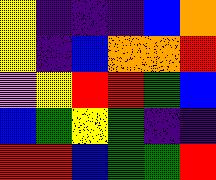[["yellow", "indigo", "indigo", "indigo", "blue", "orange"], ["yellow", "indigo", "blue", "orange", "orange", "red"], ["violet", "yellow", "red", "red", "green", "blue"], ["blue", "green", "yellow", "green", "indigo", "indigo"], ["red", "red", "blue", "green", "green", "red"]]